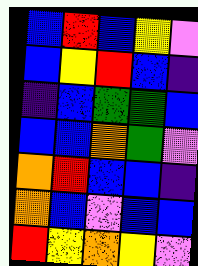[["blue", "red", "blue", "yellow", "violet"], ["blue", "yellow", "red", "blue", "indigo"], ["indigo", "blue", "green", "green", "blue"], ["blue", "blue", "orange", "green", "violet"], ["orange", "red", "blue", "blue", "indigo"], ["orange", "blue", "violet", "blue", "blue"], ["red", "yellow", "orange", "yellow", "violet"]]